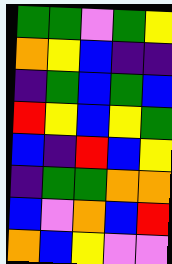[["green", "green", "violet", "green", "yellow"], ["orange", "yellow", "blue", "indigo", "indigo"], ["indigo", "green", "blue", "green", "blue"], ["red", "yellow", "blue", "yellow", "green"], ["blue", "indigo", "red", "blue", "yellow"], ["indigo", "green", "green", "orange", "orange"], ["blue", "violet", "orange", "blue", "red"], ["orange", "blue", "yellow", "violet", "violet"]]